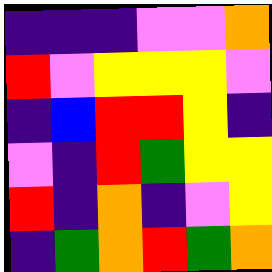[["indigo", "indigo", "indigo", "violet", "violet", "orange"], ["red", "violet", "yellow", "yellow", "yellow", "violet"], ["indigo", "blue", "red", "red", "yellow", "indigo"], ["violet", "indigo", "red", "green", "yellow", "yellow"], ["red", "indigo", "orange", "indigo", "violet", "yellow"], ["indigo", "green", "orange", "red", "green", "orange"]]